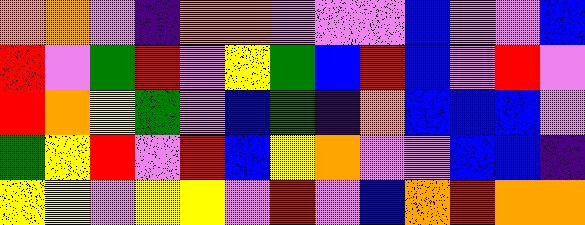[["orange", "orange", "violet", "indigo", "orange", "orange", "violet", "violet", "violet", "blue", "violet", "violet", "blue"], ["red", "violet", "green", "red", "violet", "yellow", "green", "blue", "red", "blue", "violet", "red", "violet"], ["red", "orange", "yellow", "green", "violet", "blue", "green", "indigo", "orange", "blue", "blue", "blue", "violet"], ["green", "yellow", "red", "violet", "red", "blue", "yellow", "orange", "violet", "violet", "blue", "blue", "indigo"], ["yellow", "yellow", "violet", "yellow", "yellow", "violet", "red", "violet", "blue", "orange", "red", "orange", "orange"]]